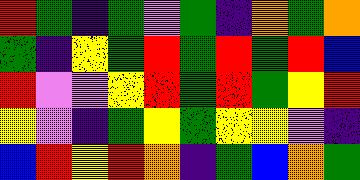[["red", "green", "indigo", "green", "violet", "green", "indigo", "orange", "green", "orange"], ["green", "indigo", "yellow", "green", "red", "green", "red", "green", "red", "blue"], ["red", "violet", "violet", "yellow", "red", "green", "red", "green", "yellow", "red"], ["yellow", "violet", "indigo", "green", "yellow", "green", "yellow", "yellow", "violet", "indigo"], ["blue", "red", "yellow", "red", "orange", "indigo", "green", "blue", "orange", "green"]]